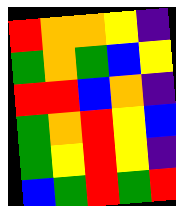[["red", "orange", "orange", "yellow", "indigo"], ["green", "orange", "green", "blue", "yellow"], ["red", "red", "blue", "orange", "indigo"], ["green", "orange", "red", "yellow", "blue"], ["green", "yellow", "red", "yellow", "indigo"], ["blue", "green", "red", "green", "red"]]